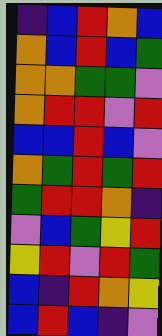[["indigo", "blue", "red", "orange", "blue"], ["orange", "blue", "red", "blue", "green"], ["orange", "orange", "green", "green", "violet"], ["orange", "red", "red", "violet", "red"], ["blue", "blue", "red", "blue", "violet"], ["orange", "green", "red", "green", "red"], ["green", "red", "red", "orange", "indigo"], ["violet", "blue", "green", "yellow", "red"], ["yellow", "red", "violet", "red", "green"], ["blue", "indigo", "red", "orange", "yellow"], ["blue", "red", "blue", "indigo", "violet"]]